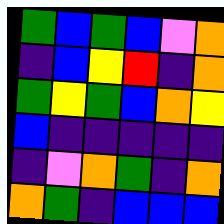[["green", "blue", "green", "blue", "violet", "orange"], ["indigo", "blue", "yellow", "red", "indigo", "orange"], ["green", "yellow", "green", "blue", "orange", "yellow"], ["blue", "indigo", "indigo", "indigo", "indigo", "indigo"], ["indigo", "violet", "orange", "green", "indigo", "orange"], ["orange", "green", "indigo", "blue", "blue", "blue"]]